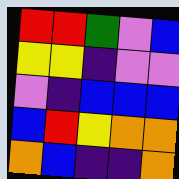[["red", "red", "green", "violet", "blue"], ["yellow", "yellow", "indigo", "violet", "violet"], ["violet", "indigo", "blue", "blue", "blue"], ["blue", "red", "yellow", "orange", "orange"], ["orange", "blue", "indigo", "indigo", "orange"]]